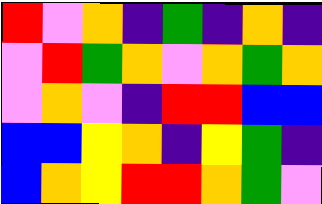[["red", "violet", "orange", "indigo", "green", "indigo", "orange", "indigo"], ["violet", "red", "green", "orange", "violet", "orange", "green", "orange"], ["violet", "orange", "violet", "indigo", "red", "red", "blue", "blue"], ["blue", "blue", "yellow", "orange", "indigo", "yellow", "green", "indigo"], ["blue", "orange", "yellow", "red", "red", "orange", "green", "violet"]]